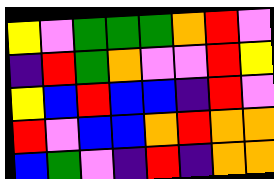[["yellow", "violet", "green", "green", "green", "orange", "red", "violet"], ["indigo", "red", "green", "orange", "violet", "violet", "red", "yellow"], ["yellow", "blue", "red", "blue", "blue", "indigo", "red", "violet"], ["red", "violet", "blue", "blue", "orange", "red", "orange", "orange"], ["blue", "green", "violet", "indigo", "red", "indigo", "orange", "orange"]]